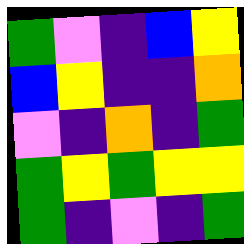[["green", "violet", "indigo", "blue", "yellow"], ["blue", "yellow", "indigo", "indigo", "orange"], ["violet", "indigo", "orange", "indigo", "green"], ["green", "yellow", "green", "yellow", "yellow"], ["green", "indigo", "violet", "indigo", "green"]]